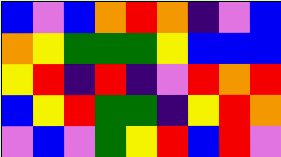[["blue", "violet", "blue", "orange", "red", "orange", "indigo", "violet", "blue"], ["orange", "yellow", "green", "green", "green", "yellow", "blue", "blue", "blue"], ["yellow", "red", "indigo", "red", "indigo", "violet", "red", "orange", "red"], ["blue", "yellow", "red", "green", "green", "indigo", "yellow", "red", "orange"], ["violet", "blue", "violet", "green", "yellow", "red", "blue", "red", "violet"]]